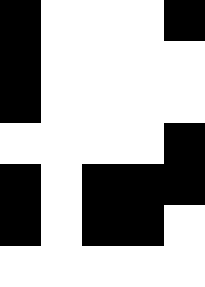[["black", "white", "white", "white", "black"], ["black", "white", "white", "white", "white"], ["black", "white", "white", "white", "white"], ["white", "white", "white", "white", "black"], ["black", "white", "black", "black", "black"], ["black", "white", "black", "black", "white"], ["white", "white", "white", "white", "white"]]